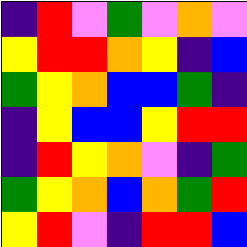[["indigo", "red", "violet", "green", "violet", "orange", "violet"], ["yellow", "red", "red", "orange", "yellow", "indigo", "blue"], ["green", "yellow", "orange", "blue", "blue", "green", "indigo"], ["indigo", "yellow", "blue", "blue", "yellow", "red", "red"], ["indigo", "red", "yellow", "orange", "violet", "indigo", "green"], ["green", "yellow", "orange", "blue", "orange", "green", "red"], ["yellow", "red", "violet", "indigo", "red", "red", "blue"]]